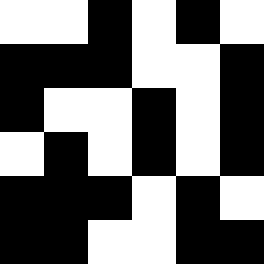[["white", "white", "black", "white", "black", "white"], ["black", "black", "black", "white", "white", "black"], ["black", "white", "white", "black", "white", "black"], ["white", "black", "white", "black", "white", "black"], ["black", "black", "black", "white", "black", "white"], ["black", "black", "white", "white", "black", "black"]]